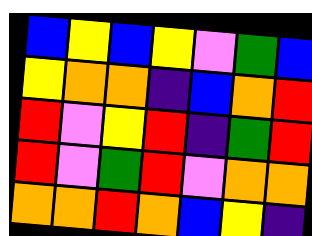[["blue", "yellow", "blue", "yellow", "violet", "green", "blue"], ["yellow", "orange", "orange", "indigo", "blue", "orange", "red"], ["red", "violet", "yellow", "red", "indigo", "green", "red"], ["red", "violet", "green", "red", "violet", "orange", "orange"], ["orange", "orange", "red", "orange", "blue", "yellow", "indigo"]]